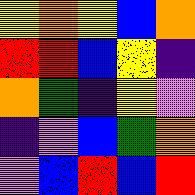[["yellow", "orange", "yellow", "blue", "orange"], ["red", "red", "blue", "yellow", "indigo"], ["orange", "green", "indigo", "yellow", "violet"], ["indigo", "violet", "blue", "green", "orange"], ["violet", "blue", "red", "blue", "red"]]